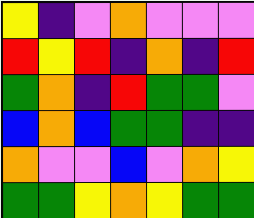[["yellow", "indigo", "violet", "orange", "violet", "violet", "violet"], ["red", "yellow", "red", "indigo", "orange", "indigo", "red"], ["green", "orange", "indigo", "red", "green", "green", "violet"], ["blue", "orange", "blue", "green", "green", "indigo", "indigo"], ["orange", "violet", "violet", "blue", "violet", "orange", "yellow"], ["green", "green", "yellow", "orange", "yellow", "green", "green"]]